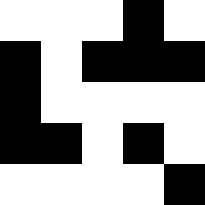[["white", "white", "white", "black", "white"], ["black", "white", "black", "black", "black"], ["black", "white", "white", "white", "white"], ["black", "black", "white", "black", "white"], ["white", "white", "white", "white", "black"]]